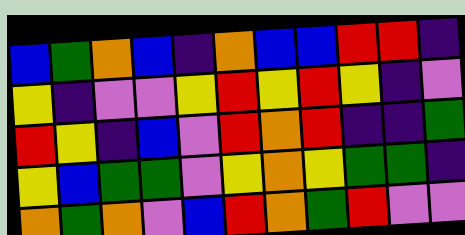[["blue", "green", "orange", "blue", "indigo", "orange", "blue", "blue", "red", "red", "indigo"], ["yellow", "indigo", "violet", "violet", "yellow", "red", "yellow", "red", "yellow", "indigo", "violet"], ["red", "yellow", "indigo", "blue", "violet", "red", "orange", "red", "indigo", "indigo", "green"], ["yellow", "blue", "green", "green", "violet", "yellow", "orange", "yellow", "green", "green", "indigo"], ["orange", "green", "orange", "violet", "blue", "red", "orange", "green", "red", "violet", "violet"]]